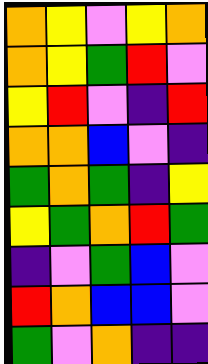[["orange", "yellow", "violet", "yellow", "orange"], ["orange", "yellow", "green", "red", "violet"], ["yellow", "red", "violet", "indigo", "red"], ["orange", "orange", "blue", "violet", "indigo"], ["green", "orange", "green", "indigo", "yellow"], ["yellow", "green", "orange", "red", "green"], ["indigo", "violet", "green", "blue", "violet"], ["red", "orange", "blue", "blue", "violet"], ["green", "violet", "orange", "indigo", "indigo"]]